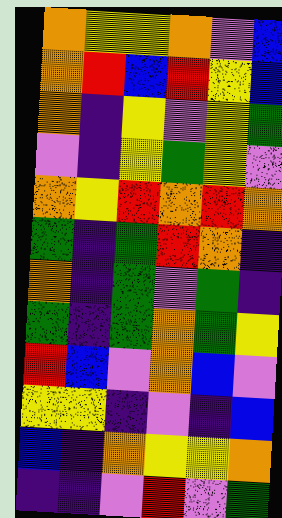[["orange", "yellow", "yellow", "orange", "violet", "blue"], ["orange", "red", "blue", "red", "yellow", "blue"], ["orange", "indigo", "yellow", "violet", "yellow", "green"], ["violet", "indigo", "yellow", "green", "yellow", "violet"], ["orange", "yellow", "red", "orange", "red", "orange"], ["green", "indigo", "green", "red", "orange", "indigo"], ["orange", "indigo", "green", "violet", "green", "indigo"], ["green", "indigo", "green", "orange", "green", "yellow"], ["red", "blue", "violet", "orange", "blue", "violet"], ["yellow", "yellow", "indigo", "violet", "indigo", "blue"], ["blue", "indigo", "orange", "yellow", "yellow", "orange"], ["indigo", "indigo", "violet", "red", "violet", "green"]]